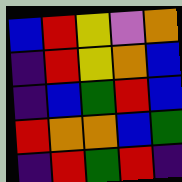[["blue", "red", "yellow", "violet", "orange"], ["indigo", "red", "yellow", "orange", "blue"], ["indigo", "blue", "green", "red", "blue"], ["red", "orange", "orange", "blue", "green"], ["indigo", "red", "green", "red", "indigo"]]